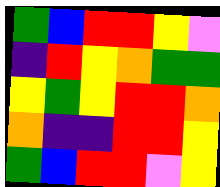[["green", "blue", "red", "red", "yellow", "violet"], ["indigo", "red", "yellow", "orange", "green", "green"], ["yellow", "green", "yellow", "red", "red", "orange"], ["orange", "indigo", "indigo", "red", "red", "yellow"], ["green", "blue", "red", "red", "violet", "yellow"]]